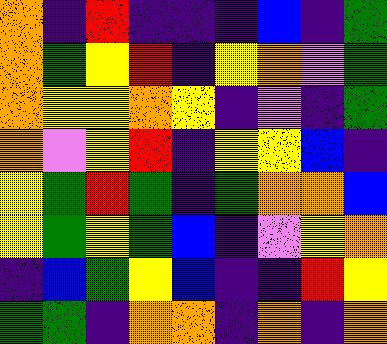[["orange", "indigo", "red", "indigo", "indigo", "indigo", "blue", "indigo", "green"], ["orange", "green", "yellow", "red", "indigo", "yellow", "orange", "violet", "green"], ["orange", "yellow", "yellow", "orange", "yellow", "indigo", "violet", "indigo", "green"], ["orange", "violet", "yellow", "red", "indigo", "yellow", "yellow", "blue", "indigo"], ["yellow", "green", "red", "green", "indigo", "green", "orange", "orange", "blue"], ["yellow", "green", "yellow", "green", "blue", "indigo", "violet", "yellow", "orange"], ["indigo", "blue", "green", "yellow", "blue", "indigo", "indigo", "red", "yellow"], ["green", "green", "indigo", "orange", "orange", "indigo", "orange", "indigo", "orange"]]